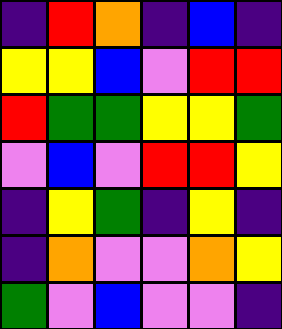[["indigo", "red", "orange", "indigo", "blue", "indigo"], ["yellow", "yellow", "blue", "violet", "red", "red"], ["red", "green", "green", "yellow", "yellow", "green"], ["violet", "blue", "violet", "red", "red", "yellow"], ["indigo", "yellow", "green", "indigo", "yellow", "indigo"], ["indigo", "orange", "violet", "violet", "orange", "yellow"], ["green", "violet", "blue", "violet", "violet", "indigo"]]